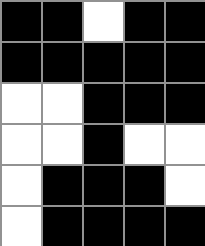[["black", "black", "white", "black", "black"], ["black", "black", "black", "black", "black"], ["white", "white", "black", "black", "black"], ["white", "white", "black", "white", "white"], ["white", "black", "black", "black", "white"], ["white", "black", "black", "black", "black"]]